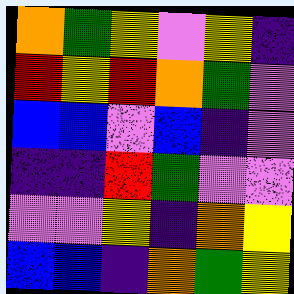[["orange", "green", "yellow", "violet", "yellow", "indigo"], ["red", "yellow", "red", "orange", "green", "violet"], ["blue", "blue", "violet", "blue", "indigo", "violet"], ["indigo", "indigo", "red", "green", "violet", "violet"], ["violet", "violet", "yellow", "indigo", "orange", "yellow"], ["blue", "blue", "indigo", "orange", "green", "yellow"]]